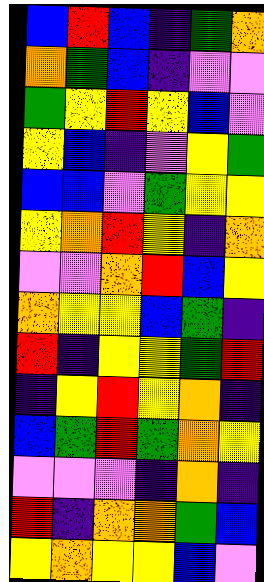[["blue", "red", "blue", "indigo", "green", "orange"], ["orange", "green", "blue", "indigo", "violet", "violet"], ["green", "yellow", "red", "yellow", "blue", "violet"], ["yellow", "blue", "indigo", "violet", "yellow", "green"], ["blue", "blue", "violet", "green", "yellow", "yellow"], ["yellow", "orange", "red", "yellow", "indigo", "orange"], ["violet", "violet", "orange", "red", "blue", "yellow"], ["orange", "yellow", "yellow", "blue", "green", "indigo"], ["red", "indigo", "yellow", "yellow", "green", "red"], ["indigo", "yellow", "red", "yellow", "orange", "indigo"], ["blue", "green", "red", "green", "orange", "yellow"], ["violet", "violet", "violet", "indigo", "orange", "indigo"], ["red", "indigo", "orange", "orange", "green", "blue"], ["yellow", "orange", "yellow", "yellow", "blue", "violet"]]